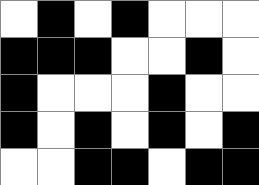[["white", "black", "white", "black", "white", "white", "white"], ["black", "black", "black", "white", "white", "black", "white"], ["black", "white", "white", "white", "black", "white", "white"], ["black", "white", "black", "white", "black", "white", "black"], ["white", "white", "black", "black", "white", "black", "black"]]